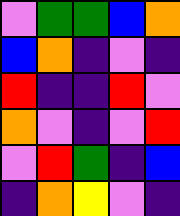[["violet", "green", "green", "blue", "orange"], ["blue", "orange", "indigo", "violet", "indigo"], ["red", "indigo", "indigo", "red", "violet"], ["orange", "violet", "indigo", "violet", "red"], ["violet", "red", "green", "indigo", "blue"], ["indigo", "orange", "yellow", "violet", "indigo"]]